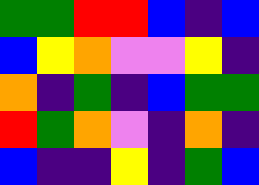[["green", "green", "red", "red", "blue", "indigo", "blue"], ["blue", "yellow", "orange", "violet", "violet", "yellow", "indigo"], ["orange", "indigo", "green", "indigo", "blue", "green", "green"], ["red", "green", "orange", "violet", "indigo", "orange", "indigo"], ["blue", "indigo", "indigo", "yellow", "indigo", "green", "blue"]]